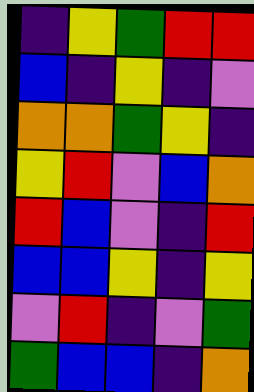[["indigo", "yellow", "green", "red", "red"], ["blue", "indigo", "yellow", "indigo", "violet"], ["orange", "orange", "green", "yellow", "indigo"], ["yellow", "red", "violet", "blue", "orange"], ["red", "blue", "violet", "indigo", "red"], ["blue", "blue", "yellow", "indigo", "yellow"], ["violet", "red", "indigo", "violet", "green"], ["green", "blue", "blue", "indigo", "orange"]]